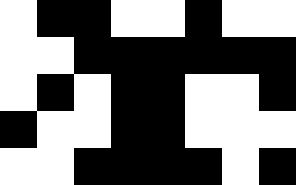[["white", "black", "black", "white", "white", "black", "white", "white"], ["white", "white", "black", "black", "black", "black", "black", "black"], ["white", "black", "white", "black", "black", "white", "white", "black"], ["black", "white", "white", "black", "black", "white", "white", "white"], ["white", "white", "black", "black", "black", "black", "white", "black"]]